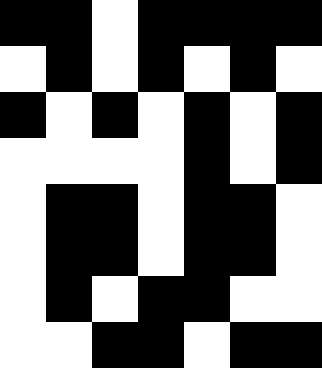[["black", "black", "white", "black", "black", "black", "black"], ["white", "black", "white", "black", "white", "black", "white"], ["black", "white", "black", "white", "black", "white", "black"], ["white", "white", "white", "white", "black", "white", "black"], ["white", "black", "black", "white", "black", "black", "white"], ["white", "black", "black", "white", "black", "black", "white"], ["white", "black", "white", "black", "black", "white", "white"], ["white", "white", "black", "black", "white", "black", "black"]]